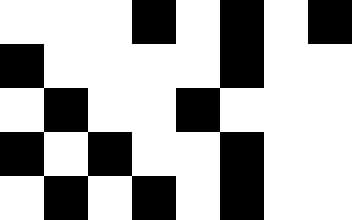[["white", "white", "white", "black", "white", "black", "white", "black"], ["black", "white", "white", "white", "white", "black", "white", "white"], ["white", "black", "white", "white", "black", "white", "white", "white"], ["black", "white", "black", "white", "white", "black", "white", "white"], ["white", "black", "white", "black", "white", "black", "white", "white"]]